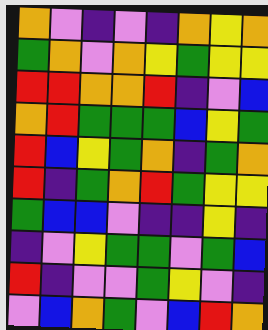[["orange", "violet", "indigo", "violet", "indigo", "orange", "yellow", "orange"], ["green", "orange", "violet", "orange", "yellow", "green", "yellow", "yellow"], ["red", "red", "orange", "orange", "red", "indigo", "violet", "blue"], ["orange", "red", "green", "green", "green", "blue", "yellow", "green"], ["red", "blue", "yellow", "green", "orange", "indigo", "green", "orange"], ["red", "indigo", "green", "orange", "red", "green", "yellow", "yellow"], ["green", "blue", "blue", "violet", "indigo", "indigo", "yellow", "indigo"], ["indigo", "violet", "yellow", "green", "green", "violet", "green", "blue"], ["red", "indigo", "violet", "violet", "green", "yellow", "violet", "indigo"], ["violet", "blue", "orange", "green", "violet", "blue", "red", "orange"]]